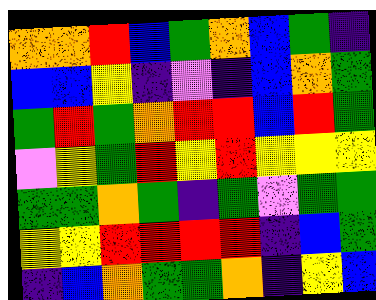[["orange", "orange", "red", "blue", "green", "orange", "blue", "green", "indigo"], ["blue", "blue", "yellow", "indigo", "violet", "indigo", "blue", "orange", "green"], ["green", "red", "green", "orange", "red", "red", "blue", "red", "green"], ["violet", "yellow", "green", "red", "yellow", "red", "yellow", "yellow", "yellow"], ["green", "green", "orange", "green", "indigo", "green", "violet", "green", "green"], ["yellow", "yellow", "red", "red", "red", "red", "indigo", "blue", "green"], ["indigo", "blue", "orange", "green", "green", "orange", "indigo", "yellow", "blue"]]